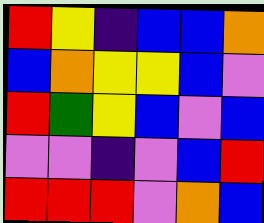[["red", "yellow", "indigo", "blue", "blue", "orange"], ["blue", "orange", "yellow", "yellow", "blue", "violet"], ["red", "green", "yellow", "blue", "violet", "blue"], ["violet", "violet", "indigo", "violet", "blue", "red"], ["red", "red", "red", "violet", "orange", "blue"]]